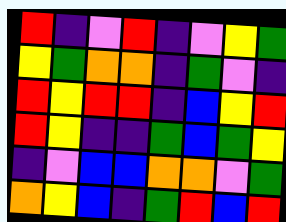[["red", "indigo", "violet", "red", "indigo", "violet", "yellow", "green"], ["yellow", "green", "orange", "orange", "indigo", "green", "violet", "indigo"], ["red", "yellow", "red", "red", "indigo", "blue", "yellow", "red"], ["red", "yellow", "indigo", "indigo", "green", "blue", "green", "yellow"], ["indigo", "violet", "blue", "blue", "orange", "orange", "violet", "green"], ["orange", "yellow", "blue", "indigo", "green", "red", "blue", "red"]]